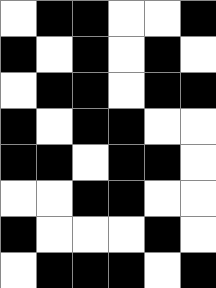[["white", "black", "black", "white", "white", "black"], ["black", "white", "black", "white", "black", "white"], ["white", "black", "black", "white", "black", "black"], ["black", "white", "black", "black", "white", "white"], ["black", "black", "white", "black", "black", "white"], ["white", "white", "black", "black", "white", "white"], ["black", "white", "white", "white", "black", "white"], ["white", "black", "black", "black", "white", "black"]]